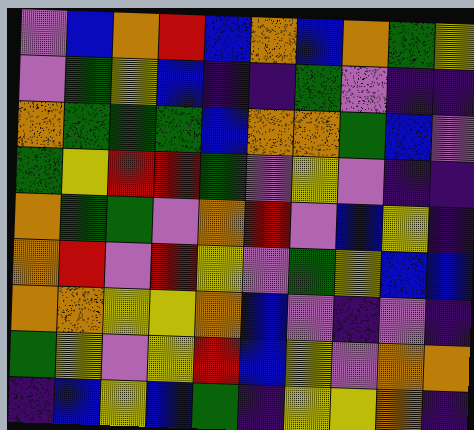[["violet", "blue", "orange", "red", "blue", "orange", "blue", "orange", "green", "yellow"], ["violet", "green", "yellow", "blue", "indigo", "indigo", "green", "violet", "indigo", "indigo"], ["orange", "green", "green", "green", "blue", "orange", "orange", "green", "blue", "violet"], ["green", "yellow", "red", "red", "green", "violet", "yellow", "violet", "indigo", "indigo"], ["orange", "green", "green", "violet", "orange", "red", "violet", "blue", "yellow", "indigo"], ["orange", "red", "violet", "red", "yellow", "violet", "green", "yellow", "blue", "blue"], ["orange", "orange", "yellow", "yellow", "orange", "blue", "violet", "indigo", "violet", "indigo"], ["green", "yellow", "violet", "yellow", "red", "blue", "yellow", "violet", "orange", "orange"], ["indigo", "blue", "yellow", "blue", "green", "indigo", "yellow", "yellow", "orange", "indigo"]]